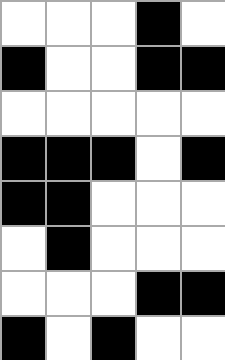[["white", "white", "white", "black", "white"], ["black", "white", "white", "black", "black"], ["white", "white", "white", "white", "white"], ["black", "black", "black", "white", "black"], ["black", "black", "white", "white", "white"], ["white", "black", "white", "white", "white"], ["white", "white", "white", "black", "black"], ["black", "white", "black", "white", "white"]]